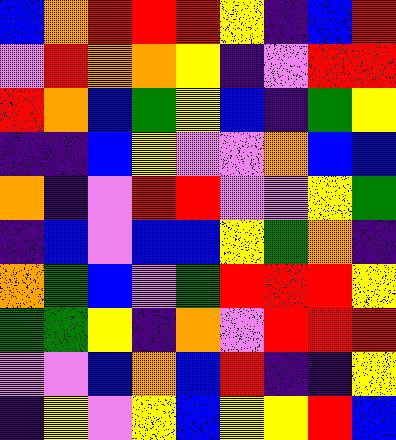[["blue", "orange", "red", "red", "red", "yellow", "indigo", "blue", "red"], ["violet", "red", "orange", "orange", "yellow", "indigo", "violet", "red", "red"], ["red", "orange", "blue", "green", "yellow", "blue", "indigo", "green", "yellow"], ["indigo", "indigo", "blue", "yellow", "violet", "violet", "orange", "blue", "blue"], ["orange", "indigo", "violet", "red", "red", "violet", "violet", "yellow", "green"], ["indigo", "blue", "violet", "blue", "blue", "yellow", "green", "orange", "indigo"], ["orange", "green", "blue", "violet", "green", "red", "red", "red", "yellow"], ["green", "green", "yellow", "indigo", "orange", "violet", "red", "red", "red"], ["violet", "violet", "blue", "orange", "blue", "red", "indigo", "indigo", "yellow"], ["indigo", "yellow", "violet", "yellow", "blue", "yellow", "yellow", "red", "blue"]]